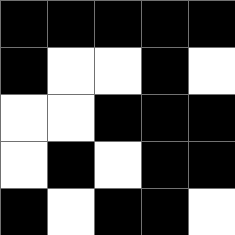[["black", "black", "black", "black", "black"], ["black", "white", "white", "black", "white"], ["white", "white", "black", "black", "black"], ["white", "black", "white", "black", "black"], ["black", "white", "black", "black", "white"]]